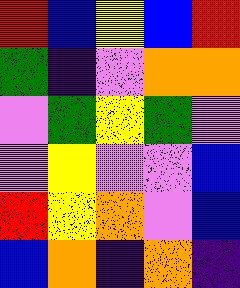[["red", "blue", "yellow", "blue", "red"], ["green", "indigo", "violet", "orange", "orange"], ["violet", "green", "yellow", "green", "violet"], ["violet", "yellow", "violet", "violet", "blue"], ["red", "yellow", "orange", "violet", "blue"], ["blue", "orange", "indigo", "orange", "indigo"]]